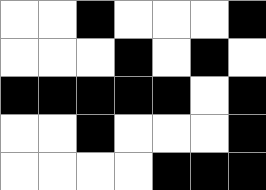[["white", "white", "black", "white", "white", "white", "black"], ["white", "white", "white", "black", "white", "black", "white"], ["black", "black", "black", "black", "black", "white", "black"], ["white", "white", "black", "white", "white", "white", "black"], ["white", "white", "white", "white", "black", "black", "black"]]